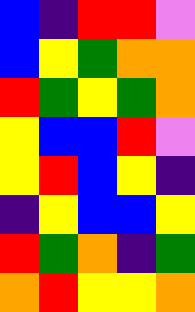[["blue", "indigo", "red", "red", "violet"], ["blue", "yellow", "green", "orange", "orange"], ["red", "green", "yellow", "green", "orange"], ["yellow", "blue", "blue", "red", "violet"], ["yellow", "red", "blue", "yellow", "indigo"], ["indigo", "yellow", "blue", "blue", "yellow"], ["red", "green", "orange", "indigo", "green"], ["orange", "red", "yellow", "yellow", "orange"]]